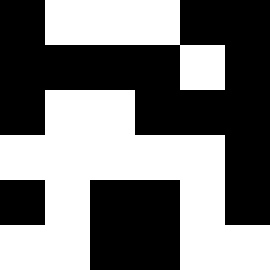[["black", "white", "white", "white", "black", "black"], ["black", "black", "black", "black", "white", "black"], ["black", "white", "white", "black", "black", "black"], ["white", "white", "white", "white", "white", "black"], ["black", "white", "black", "black", "white", "black"], ["white", "white", "black", "black", "white", "white"]]